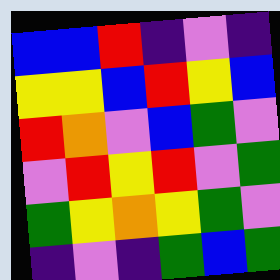[["blue", "blue", "red", "indigo", "violet", "indigo"], ["yellow", "yellow", "blue", "red", "yellow", "blue"], ["red", "orange", "violet", "blue", "green", "violet"], ["violet", "red", "yellow", "red", "violet", "green"], ["green", "yellow", "orange", "yellow", "green", "violet"], ["indigo", "violet", "indigo", "green", "blue", "green"]]